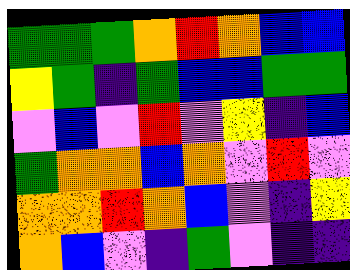[["green", "green", "green", "orange", "red", "orange", "blue", "blue"], ["yellow", "green", "indigo", "green", "blue", "blue", "green", "green"], ["violet", "blue", "violet", "red", "violet", "yellow", "indigo", "blue"], ["green", "orange", "orange", "blue", "orange", "violet", "red", "violet"], ["orange", "orange", "red", "orange", "blue", "violet", "indigo", "yellow"], ["orange", "blue", "violet", "indigo", "green", "violet", "indigo", "indigo"]]